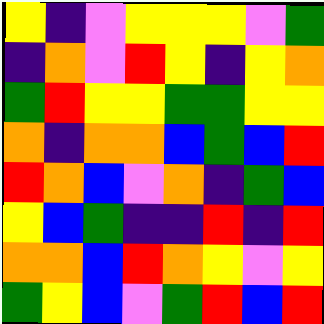[["yellow", "indigo", "violet", "yellow", "yellow", "yellow", "violet", "green"], ["indigo", "orange", "violet", "red", "yellow", "indigo", "yellow", "orange"], ["green", "red", "yellow", "yellow", "green", "green", "yellow", "yellow"], ["orange", "indigo", "orange", "orange", "blue", "green", "blue", "red"], ["red", "orange", "blue", "violet", "orange", "indigo", "green", "blue"], ["yellow", "blue", "green", "indigo", "indigo", "red", "indigo", "red"], ["orange", "orange", "blue", "red", "orange", "yellow", "violet", "yellow"], ["green", "yellow", "blue", "violet", "green", "red", "blue", "red"]]